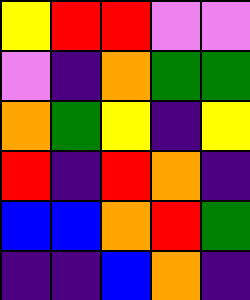[["yellow", "red", "red", "violet", "violet"], ["violet", "indigo", "orange", "green", "green"], ["orange", "green", "yellow", "indigo", "yellow"], ["red", "indigo", "red", "orange", "indigo"], ["blue", "blue", "orange", "red", "green"], ["indigo", "indigo", "blue", "orange", "indigo"]]